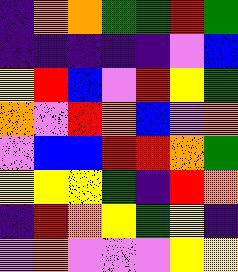[["indigo", "orange", "orange", "green", "green", "red", "green"], ["indigo", "indigo", "indigo", "indigo", "indigo", "violet", "blue"], ["yellow", "red", "blue", "violet", "red", "yellow", "green"], ["orange", "violet", "red", "orange", "blue", "violet", "orange"], ["violet", "blue", "blue", "red", "red", "orange", "green"], ["yellow", "yellow", "yellow", "green", "indigo", "red", "orange"], ["indigo", "red", "orange", "yellow", "green", "yellow", "indigo"], ["violet", "orange", "violet", "violet", "violet", "yellow", "yellow"]]